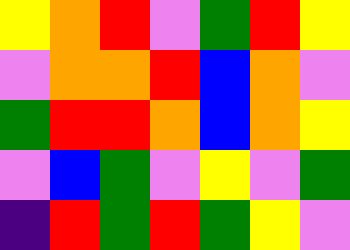[["yellow", "orange", "red", "violet", "green", "red", "yellow"], ["violet", "orange", "orange", "red", "blue", "orange", "violet"], ["green", "red", "red", "orange", "blue", "orange", "yellow"], ["violet", "blue", "green", "violet", "yellow", "violet", "green"], ["indigo", "red", "green", "red", "green", "yellow", "violet"]]